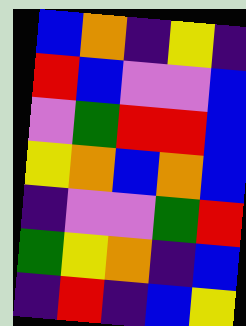[["blue", "orange", "indigo", "yellow", "indigo"], ["red", "blue", "violet", "violet", "blue"], ["violet", "green", "red", "red", "blue"], ["yellow", "orange", "blue", "orange", "blue"], ["indigo", "violet", "violet", "green", "red"], ["green", "yellow", "orange", "indigo", "blue"], ["indigo", "red", "indigo", "blue", "yellow"]]